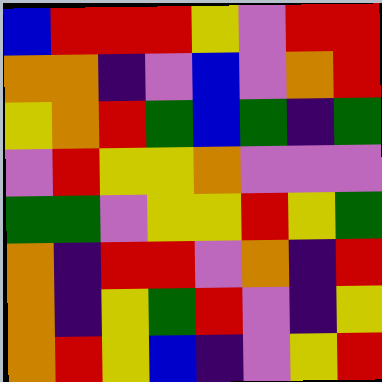[["blue", "red", "red", "red", "yellow", "violet", "red", "red"], ["orange", "orange", "indigo", "violet", "blue", "violet", "orange", "red"], ["yellow", "orange", "red", "green", "blue", "green", "indigo", "green"], ["violet", "red", "yellow", "yellow", "orange", "violet", "violet", "violet"], ["green", "green", "violet", "yellow", "yellow", "red", "yellow", "green"], ["orange", "indigo", "red", "red", "violet", "orange", "indigo", "red"], ["orange", "indigo", "yellow", "green", "red", "violet", "indigo", "yellow"], ["orange", "red", "yellow", "blue", "indigo", "violet", "yellow", "red"]]